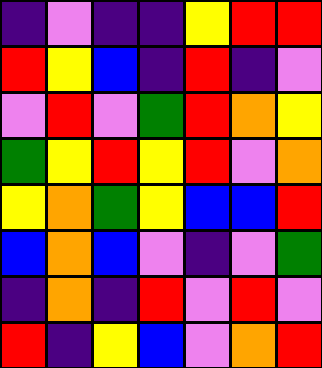[["indigo", "violet", "indigo", "indigo", "yellow", "red", "red"], ["red", "yellow", "blue", "indigo", "red", "indigo", "violet"], ["violet", "red", "violet", "green", "red", "orange", "yellow"], ["green", "yellow", "red", "yellow", "red", "violet", "orange"], ["yellow", "orange", "green", "yellow", "blue", "blue", "red"], ["blue", "orange", "blue", "violet", "indigo", "violet", "green"], ["indigo", "orange", "indigo", "red", "violet", "red", "violet"], ["red", "indigo", "yellow", "blue", "violet", "orange", "red"]]